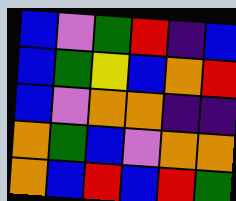[["blue", "violet", "green", "red", "indigo", "blue"], ["blue", "green", "yellow", "blue", "orange", "red"], ["blue", "violet", "orange", "orange", "indigo", "indigo"], ["orange", "green", "blue", "violet", "orange", "orange"], ["orange", "blue", "red", "blue", "red", "green"]]